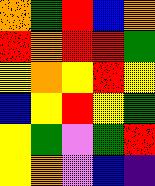[["orange", "green", "red", "blue", "orange"], ["red", "orange", "red", "red", "green"], ["yellow", "orange", "yellow", "red", "yellow"], ["blue", "yellow", "red", "yellow", "green"], ["yellow", "green", "violet", "green", "red"], ["yellow", "orange", "violet", "blue", "indigo"]]